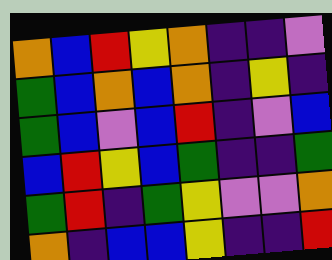[["orange", "blue", "red", "yellow", "orange", "indigo", "indigo", "violet"], ["green", "blue", "orange", "blue", "orange", "indigo", "yellow", "indigo"], ["green", "blue", "violet", "blue", "red", "indigo", "violet", "blue"], ["blue", "red", "yellow", "blue", "green", "indigo", "indigo", "green"], ["green", "red", "indigo", "green", "yellow", "violet", "violet", "orange"], ["orange", "indigo", "blue", "blue", "yellow", "indigo", "indigo", "red"]]